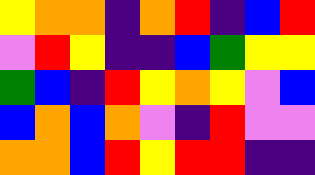[["yellow", "orange", "orange", "indigo", "orange", "red", "indigo", "blue", "red"], ["violet", "red", "yellow", "indigo", "indigo", "blue", "green", "yellow", "yellow"], ["green", "blue", "indigo", "red", "yellow", "orange", "yellow", "violet", "blue"], ["blue", "orange", "blue", "orange", "violet", "indigo", "red", "violet", "violet"], ["orange", "orange", "blue", "red", "yellow", "red", "red", "indigo", "indigo"]]